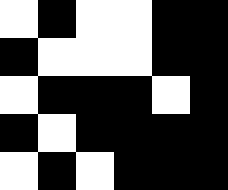[["white", "black", "white", "white", "black", "black"], ["black", "white", "white", "white", "black", "black"], ["white", "black", "black", "black", "white", "black"], ["black", "white", "black", "black", "black", "black"], ["white", "black", "white", "black", "black", "black"]]